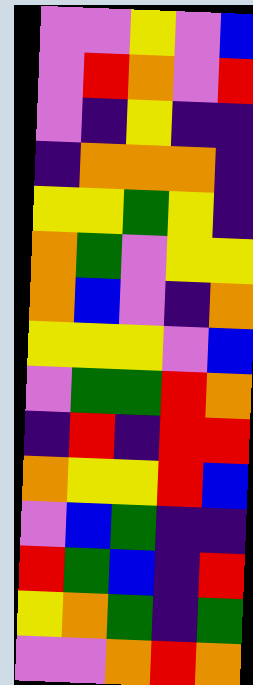[["violet", "violet", "yellow", "violet", "blue"], ["violet", "red", "orange", "violet", "red"], ["violet", "indigo", "yellow", "indigo", "indigo"], ["indigo", "orange", "orange", "orange", "indigo"], ["yellow", "yellow", "green", "yellow", "indigo"], ["orange", "green", "violet", "yellow", "yellow"], ["orange", "blue", "violet", "indigo", "orange"], ["yellow", "yellow", "yellow", "violet", "blue"], ["violet", "green", "green", "red", "orange"], ["indigo", "red", "indigo", "red", "red"], ["orange", "yellow", "yellow", "red", "blue"], ["violet", "blue", "green", "indigo", "indigo"], ["red", "green", "blue", "indigo", "red"], ["yellow", "orange", "green", "indigo", "green"], ["violet", "violet", "orange", "red", "orange"]]